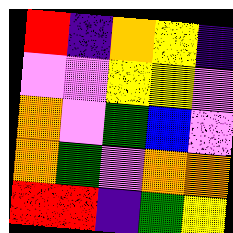[["red", "indigo", "orange", "yellow", "indigo"], ["violet", "violet", "yellow", "yellow", "violet"], ["orange", "violet", "green", "blue", "violet"], ["orange", "green", "violet", "orange", "orange"], ["red", "red", "indigo", "green", "yellow"]]